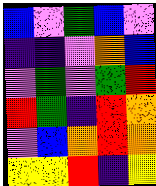[["blue", "violet", "green", "blue", "violet"], ["indigo", "indigo", "violet", "orange", "blue"], ["violet", "green", "violet", "green", "red"], ["red", "green", "indigo", "red", "orange"], ["violet", "blue", "orange", "red", "orange"], ["yellow", "yellow", "red", "indigo", "yellow"]]